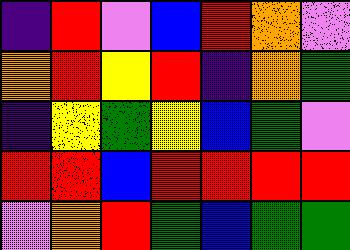[["indigo", "red", "violet", "blue", "red", "orange", "violet"], ["orange", "red", "yellow", "red", "indigo", "orange", "green"], ["indigo", "yellow", "green", "yellow", "blue", "green", "violet"], ["red", "red", "blue", "red", "red", "red", "red"], ["violet", "orange", "red", "green", "blue", "green", "green"]]